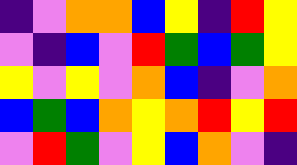[["indigo", "violet", "orange", "orange", "blue", "yellow", "indigo", "red", "yellow"], ["violet", "indigo", "blue", "violet", "red", "green", "blue", "green", "yellow"], ["yellow", "violet", "yellow", "violet", "orange", "blue", "indigo", "violet", "orange"], ["blue", "green", "blue", "orange", "yellow", "orange", "red", "yellow", "red"], ["violet", "red", "green", "violet", "yellow", "blue", "orange", "violet", "indigo"]]